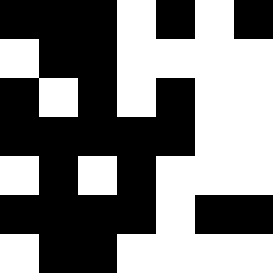[["black", "black", "black", "white", "black", "white", "black"], ["white", "black", "black", "white", "white", "white", "white"], ["black", "white", "black", "white", "black", "white", "white"], ["black", "black", "black", "black", "black", "white", "white"], ["white", "black", "white", "black", "white", "white", "white"], ["black", "black", "black", "black", "white", "black", "black"], ["white", "black", "black", "white", "white", "white", "white"]]